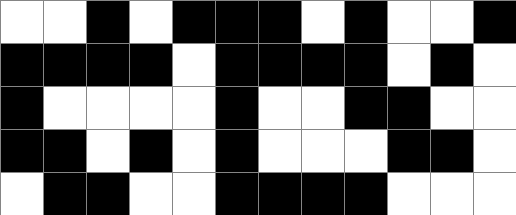[["white", "white", "black", "white", "black", "black", "black", "white", "black", "white", "white", "black"], ["black", "black", "black", "black", "white", "black", "black", "black", "black", "white", "black", "white"], ["black", "white", "white", "white", "white", "black", "white", "white", "black", "black", "white", "white"], ["black", "black", "white", "black", "white", "black", "white", "white", "white", "black", "black", "white"], ["white", "black", "black", "white", "white", "black", "black", "black", "black", "white", "white", "white"]]